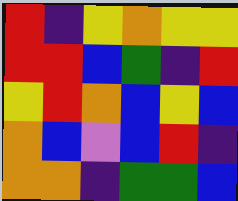[["red", "indigo", "yellow", "orange", "yellow", "yellow"], ["red", "red", "blue", "green", "indigo", "red"], ["yellow", "red", "orange", "blue", "yellow", "blue"], ["orange", "blue", "violet", "blue", "red", "indigo"], ["orange", "orange", "indigo", "green", "green", "blue"]]